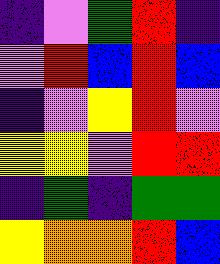[["indigo", "violet", "green", "red", "indigo"], ["violet", "red", "blue", "red", "blue"], ["indigo", "violet", "yellow", "red", "violet"], ["yellow", "yellow", "violet", "red", "red"], ["indigo", "green", "indigo", "green", "green"], ["yellow", "orange", "orange", "red", "blue"]]